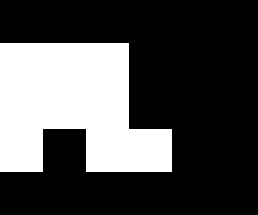[["black", "black", "black", "black", "black", "black"], ["white", "white", "white", "black", "black", "black"], ["white", "white", "white", "black", "black", "black"], ["white", "black", "white", "white", "black", "black"], ["black", "black", "black", "black", "black", "black"]]